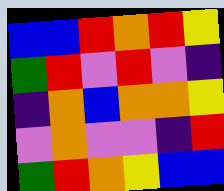[["blue", "blue", "red", "orange", "red", "yellow"], ["green", "red", "violet", "red", "violet", "indigo"], ["indigo", "orange", "blue", "orange", "orange", "yellow"], ["violet", "orange", "violet", "violet", "indigo", "red"], ["green", "red", "orange", "yellow", "blue", "blue"]]